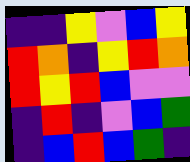[["indigo", "indigo", "yellow", "violet", "blue", "yellow"], ["red", "orange", "indigo", "yellow", "red", "orange"], ["red", "yellow", "red", "blue", "violet", "violet"], ["indigo", "red", "indigo", "violet", "blue", "green"], ["indigo", "blue", "red", "blue", "green", "indigo"]]